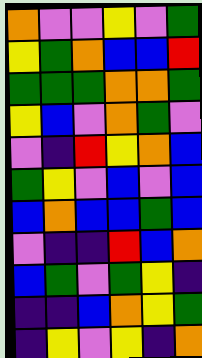[["orange", "violet", "violet", "yellow", "violet", "green"], ["yellow", "green", "orange", "blue", "blue", "red"], ["green", "green", "green", "orange", "orange", "green"], ["yellow", "blue", "violet", "orange", "green", "violet"], ["violet", "indigo", "red", "yellow", "orange", "blue"], ["green", "yellow", "violet", "blue", "violet", "blue"], ["blue", "orange", "blue", "blue", "green", "blue"], ["violet", "indigo", "indigo", "red", "blue", "orange"], ["blue", "green", "violet", "green", "yellow", "indigo"], ["indigo", "indigo", "blue", "orange", "yellow", "green"], ["indigo", "yellow", "violet", "yellow", "indigo", "orange"]]